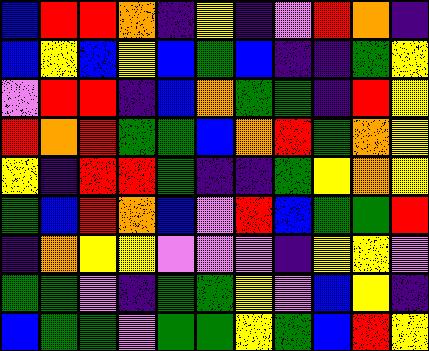[["blue", "red", "red", "orange", "indigo", "yellow", "indigo", "violet", "red", "orange", "indigo"], ["blue", "yellow", "blue", "yellow", "blue", "green", "blue", "indigo", "indigo", "green", "yellow"], ["violet", "red", "red", "indigo", "blue", "orange", "green", "green", "indigo", "red", "yellow"], ["red", "orange", "red", "green", "green", "blue", "orange", "red", "green", "orange", "yellow"], ["yellow", "indigo", "red", "red", "green", "indigo", "indigo", "green", "yellow", "orange", "yellow"], ["green", "blue", "red", "orange", "blue", "violet", "red", "blue", "green", "green", "red"], ["indigo", "orange", "yellow", "yellow", "violet", "violet", "violet", "indigo", "yellow", "yellow", "violet"], ["green", "green", "violet", "indigo", "green", "green", "yellow", "violet", "blue", "yellow", "indigo"], ["blue", "green", "green", "violet", "green", "green", "yellow", "green", "blue", "red", "yellow"]]